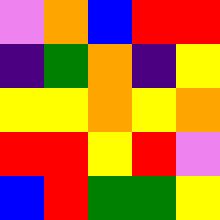[["violet", "orange", "blue", "red", "red"], ["indigo", "green", "orange", "indigo", "yellow"], ["yellow", "yellow", "orange", "yellow", "orange"], ["red", "red", "yellow", "red", "violet"], ["blue", "red", "green", "green", "yellow"]]